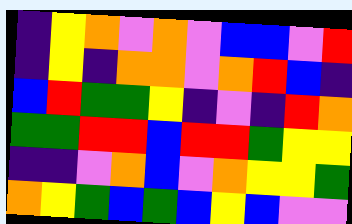[["indigo", "yellow", "orange", "violet", "orange", "violet", "blue", "blue", "violet", "red"], ["indigo", "yellow", "indigo", "orange", "orange", "violet", "orange", "red", "blue", "indigo"], ["blue", "red", "green", "green", "yellow", "indigo", "violet", "indigo", "red", "orange"], ["green", "green", "red", "red", "blue", "red", "red", "green", "yellow", "yellow"], ["indigo", "indigo", "violet", "orange", "blue", "violet", "orange", "yellow", "yellow", "green"], ["orange", "yellow", "green", "blue", "green", "blue", "yellow", "blue", "violet", "violet"]]